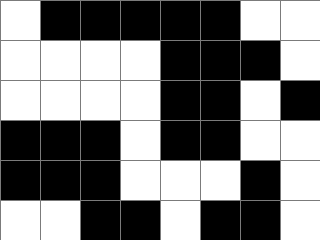[["white", "black", "black", "black", "black", "black", "white", "white"], ["white", "white", "white", "white", "black", "black", "black", "white"], ["white", "white", "white", "white", "black", "black", "white", "black"], ["black", "black", "black", "white", "black", "black", "white", "white"], ["black", "black", "black", "white", "white", "white", "black", "white"], ["white", "white", "black", "black", "white", "black", "black", "white"]]